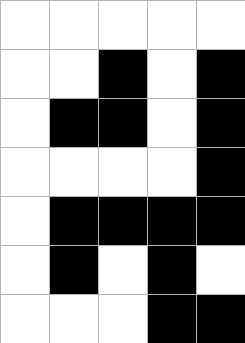[["white", "white", "white", "white", "white"], ["white", "white", "black", "white", "black"], ["white", "black", "black", "white", "black"], ["white", "white", "white", "white", "black"], ["white", "black", "black", "black", "black"], ["white", "black", "white", "black", "white"], ["white", "white", "white", "black", "black"]]